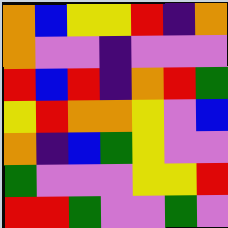[["orange", "blue", "yellow", "yellow", "red", "indigo", "orange"], ["orange", "violet", "violet", "indigo", "violet", "violet", "violet"], ["red", "blue", "red", "indigo", "orange", "red", "green"], ["yellow", "red", "orange", "orange", "yellow", "violet", "blue"], ["orange", "indigo", "blue", "green", "yellow", "violet", "violet"], ["green", "violet", "violet", "violet", "yellow", "yellow", "red"], ["red", "red", "green", "violet", "violet", "green", "violet"]]